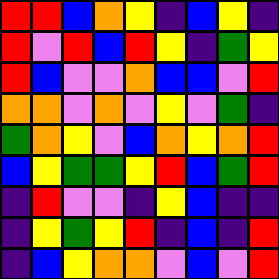[["red", "red", "blue", "orange", "yellow", "indigo", "blue", "yellow", "indigo"], ["red", "violet", "red", "blue", "red", "yellow", "indigo", "green", "yellow"], ["red", "blue", "violet", "violet", "orange", "blue", "blue", "violet", "red"], ["orange", "orange", "violet", "orange", "violet", "yellow", "violet", "green", "indigo"], ["green", "orange", "yellow", "violet", "blue", "orange", "yellow", "orange", "red"], ["blue", "yellow", "green", "green", "yellow", "red", "blue", "green", "red"], ["indigo", "red", "violet", "violet", "indigo", "yellow", "blue", "indigo", "indigo"], ["indigo", "yellow", "green", "yellow", "red", "indigo", "blue", "indigo", "red"], ["indigo", "blue", "yellow", "orange", "orange", "violet", "blue", "violet", "red"]]